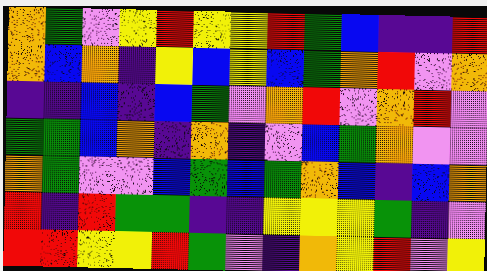[["orange", "green", "violet", "yellow", "red", "yellow", "yellow", "red", "green", "blue", "indigo", "indigo", "red"], ["orange", "blue", "orange", "indigo", "yellow", "blue", "yellow", "blue", "green", "orange", "red", "violet", "orange"], ["indigo", "indigo", "blue", "indigo", "blue", "green", "violet", "orange", "red", "violet", "orange", "red", "violet"], ["green", "green", "blue", "orange", "indigo", "orange", "indigo", "violet", "blue", "green", "orange", "violet", "violet"], ["orange", "green", "violet", "violet", "blue", "green", "blue", "green", "orange", "blue", "indigo", "blue", "orange"], ["red", "indigo", "red", "green", "green", "indigo", "indigo", "yellow", "yellow", "yellow", "green", "indigo", "violet"], ["red", "red", "yellow", "yellow", "red", "green", "violet", "indigo", "orange", "yellow", "red", "violet", "yellow"]]